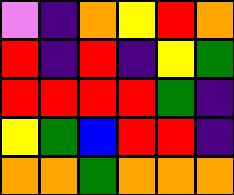[["violet", "indigo", "orange", "yellow", "red", "orange"], ["red", "indigo", "red", "indigo", "yellow", "green"], ["red", "red", "red", "red", "green", "indigo"], ["yellow", "green", "blue", "red", "red", "indigo"], ["orange", "orange", "green", "orange", "orange", "orange"]]